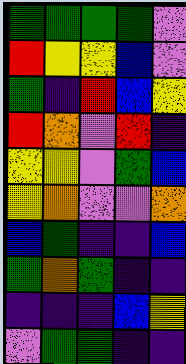[["green", "green", "green", "green", "violet"], ["red", "yellow", "yellow", "blue", "violet"], ["green", "indigo", "red", "blue", "yellow"], ["red", "orange", "violet", "red", "indigo"], ["yellow", "yellow", "violet", "green", "blue"], ["yellow", "orange", "violet", "violet", "orange"], ["blue", "green", "indigo", "indigo", "blue"], ["green", "orange", "green", "indigo", "indigo"], ["indigo", "indigo", "indigo", "blue", "yellow"], ["violet", "green", "green", "indigo", "indigo"]]